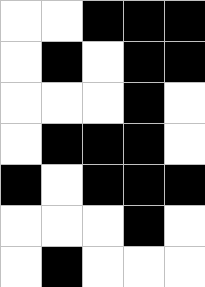[["white", "white", "black", "black", "black"], ["white", "black", "white", "black", "black"], ["white", "white", "white", "black", "white"], ["white", "black", "black", "black", "white"], ["black", "white", "black", "black", "black"], ["white", "white", "white", "black", "white"], ["white", "black", "white", "white", "white"]]